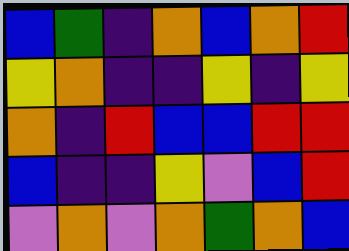[["blue", "green", "indigo", "orange", "blue", "orange", "red"], ["yellow", "orange", "indigo", "indigo", "yellow", "indigo", "yellow"], ["orange", "indigo", "red", "blue", "blue", "red", "red"], ["blue", "indigo", "indigo", "yellow", "violet", "blue", "red"], ["violet", "orange", "violet", "orange", "green", "orange", "blue"]]